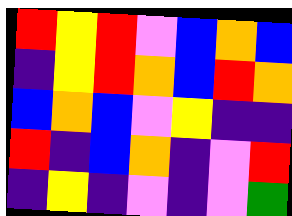[["red", "yellow", "red", "violet", "blue", "orange", "blue"], ["indigo", "yellow", "red", "orange", "blue", "red", "orange"], ["blue", "orange", "blue", "violet", "yellow", "indigo", "indigo"], ["red", "indigo", "blue", "orange", "indigo", "violet", "red"], ["indigo", "yellow", "indigo", "violet", "indigo", "violet", "green"]]